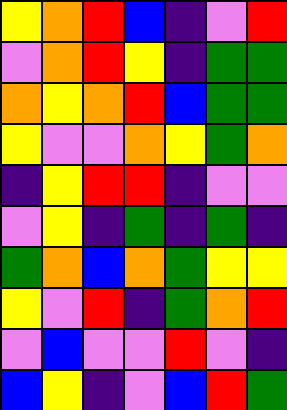[["yellow", "orange", "red", "blue", "indigo", "violet", "red"], ["violet", "orange", "red", "yellow", "indigo", "green", "green"], ["orange", "yellow", "orange", "red", "blue", "green", "green"], ["yellow", "violet", "violet", "orange", "yellow", "green", "orange"], ["indigo", "yellow", "red", "red", "indigo", "violet", "violet"], ["violet", "yellow", "indigo", "green", "indigo", "green", "indigo"], ["green", "orange", "blue", "orange", "green", "yellow", "yellow"], ["yellow", "violet", "red", "indigo", "green", "orange", "red"], ["violet", "blue", "violet", "violet", "red", "violet", "indigo"], ["blue", "yellow", "indigo", "violet", "blue", "red", "green"]]